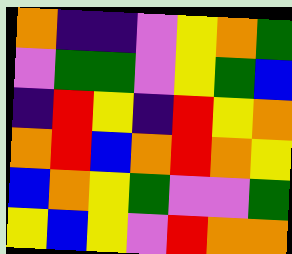[["orange", "indigo", "indigo", "violet", "yellow", "orange", "green"], ["violet", "green", "green", "violet", "yellow", "green", "blue"], ["indigo", "red", "yellow", "indigo", "red", "yellow", "orange"], ["orange", "red", "blue", "orange", "red", "orange", "yellow"], ["blue", "orange", "yellow", "green", "violet", "violet", "green"], ["yellow", "blue", "yellow", "violet", "red", "orange", "orange"]]